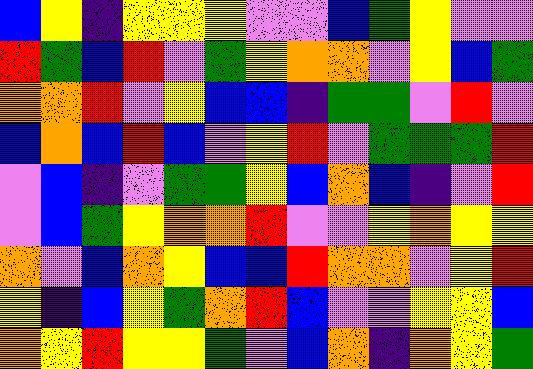[["blue", "yellow", "indigo", "yellow", "yellow", "yellow", "violet", "violet", "blue", "green", "yellow", "violet", "violet"], ["red", "green", "blue", "red", "violet", "green", "yellow", "orange", "orange", "violet", "yellow", "blue", "green"], ["orange", "orange", "red", "violet", "yellow", "blue", "blue", "indigo", "green", "green", "violet", "red", "violet"], ["blue", "orange", "blue", "red", "blue", "violet", "yellow", "red", "violet", "green", "green", "green", "red"], ["violet", "blue", "indigo", "violet", "green", "green", "yellow", "blue", "orange", "blue", "indigo", "violet", "red"], ["violet", "blue", "green", "yellow", "orange", "orange", "red", "violet", "violet", "yellow", "orange", "yellow", "yellow"], ["orange", "violet", "blue", "orange", "yellow", "blue", "blue", "red", "orange", "orange", "violet", "yellow", "red"], ["yellow", "indigo", "blue", "yellow", "green", "orange", "red", "blue", "violet", "violet", "yellow", "yellow", "blue"], ["orange", "yellow", "red", "yellow", "yellow", "green", "violet", "blue", "orange", "indigo", "orange", "yellow", "green"]]